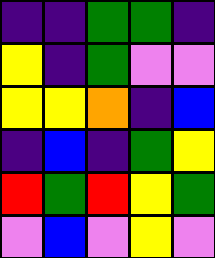[["indigo", "indigo", "green", "green", "indigo"], ["yellow", "indigo", "green", "violet", "violet"], ["yellow", "yellow", "orange", "indigo", "blue"], ["indigo", "blue", "indigo", "green", "yellow"], ["red", "green", "red", "yellow", "green"], ["violet", "blue", "violet", "yellow", "violet"]]